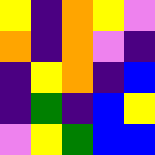[["yellow", "indigo", "orange", "yellow", "violet"], ["orange", "indigo", "orange", "violet", "indigo"], ["indigo", "yellow", "orange", "indigo", "blue"], ["indigo", "green", "indigo", "blue", "yellow"], ["violet", "yellow", "green", "blue", "blue"]]